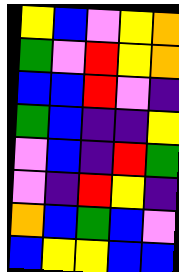[["yellow", "blue", "violet", "yellow", "orange"], ["green", "violet", "red", "yellow", "orange"], ["blue", "blue", "red", "violet", "indigo"], ["green", "blue", "indigo", "indigo", "yellow"], ["violet", "blue", "indigo", "red", "green"], ["violet", "indigo", "red", "yellow", "indigo"], ["orange", "blue", "green", "blue", "violet"], ["blue", "yellow", "yellow", "blue", "blue"]]